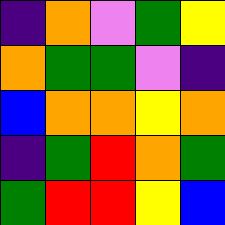[["indigo", "orange", "violet", "green", "yellow"], ["orange", "green", "green", "violet", "indigo"], ["blue", "orange", "orange", "yellow", "orange"], ["indigo", "green", "red", "orange", "green"], ["green", "red", "red", "yellow", "blue"]]